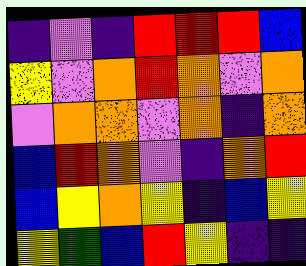[["indigo", "violet", "indigo", "red", "red", "red", "blue"], ["yellow", "violet", "orange", "red", "orange", "violet", "orange"], ["violet", "orange", "orange", "violet", "orange", "indigo", "orange"], ["blue", "red", "orange", "violet", "indigo", "orange", "red"], ["blue", "yellow", "orange", "yellow", "indigo", "blue", "yellow"], ["yellow", "green", "blue", "red", "yellow", "indigo", "indigo"]]